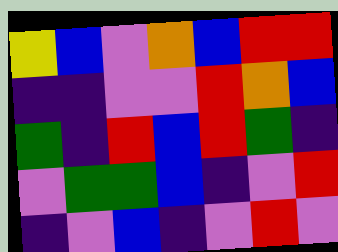[["yellow", "blue", "violet", "orange", "blue", "red", "red"], ["indigo", "indigo", "violet", "violet", "red", "orange", "blue"], ["green", "indigo", "red", "blue", "red", "green", "indigo"], ["violet", "green", "green", "blue", "indigo", "violet", "red"], ["indigo", "violet", "blue", "indigo", "violet", "red", "violet"]]